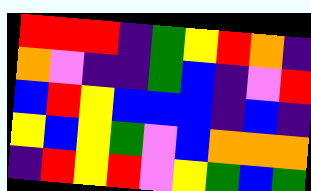[["red", "red", "red", "indigo", "green", "yellow", "red", "orange", "indigo"], ["orange", "violet", "indigo", "indigo", "green", "blue", "indigo", "violet", "red"], ["blue", "red", "yellow", "blue", "blue", "blue", "indigo", "blue", "indigo"], ["yellow", "blue", "yellow", "green", "violet", "blue", "orange", "orange", "orange"], ["indigo", "red", "yellow", "red", "violet", "yellow", "green", "blue", "green"]]